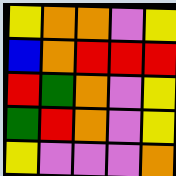[["yellow", "orange", "orange", "violet", "yellow"], ["blue", "orange", "red", "red", "red"], ["red", "green", "orange", "violet", "yellow"], ["green", "red", "orange", "violet", "yellow"], ["yellow", "violet", "violet", "violet", "orange"]]